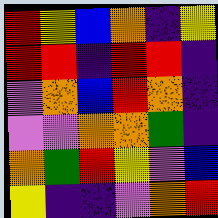[["red", "yellow", "blue", "orange", "indigo", "yellow"], ["red", "red", "indigo", "red", "red", "indigo"], ["violet", "orange", "blue", "red", "orange", "indigo"], ["violet", "violet", "orange", "orange", "green", "indigo"], ["orange", "green", "red", "yellow", "violet", "blue"], ["yellow", "indigo", "indigo", "violet", "orange", "red"]]